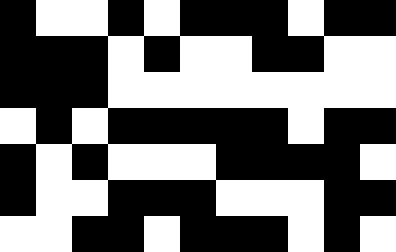[["black", "white", "white", "black", "white", "black", "black", "black", "white", "black", "black"], ["black", "black", "black", "white", "black", "white", "white", "black", "black", "white", "white"], ["black", "black", "black", "white", "white", "white", "white", "white", "white", "white", "white"], ["white", "black", "white", "black", "black", "black", "black", "black", "white", "black", "black"], ["black", "white", "black", "white", "white", "white", "black", "black", "black", "black", "white"], ["black", "white", "white", "black", "black", "black", "white", "white", "white", "black", "black"], ["white", "white", "black", "black", "white", "black", "black", "black", "white", "black", "white"]]